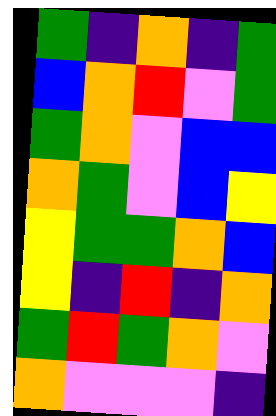[["green", "indigo", "orange", "indigo", "green"], ["blue", "orange", "red", "violet", "green"], ["green", "orange", "violet", "blue", "blue"], ["orange", "green", "violet", "blue", "yellow"], ["yellow", "green", "green", "orange", "blue"], ["yellow", "indigo", "red", "indigo", "orange"], ["green", "red", "green", "orange", "violet"], ["orange", "violet", "violet", "violet", "indigo"]]